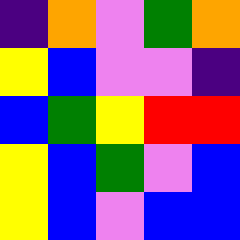[["indigo", "orange", "violet", "green", "orange"], ["yellow", "blue", "violet", "violet", "indigo"], ["blue", "green", "yellow", "red", "red"], ["yellow", "blue", "green", "violet", "blue"], ["yellow", "blue", "violet", "blue", "blue"]]